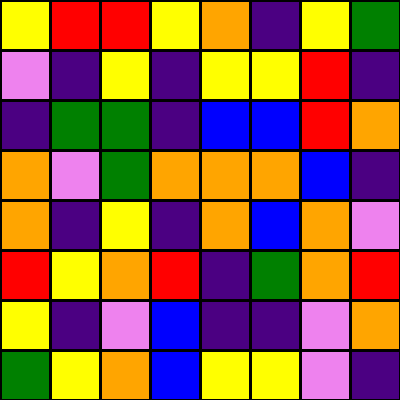[["yellow", "red", "red", "yellow", "orange", "indigo", "yellow", "green"], ["violet", "indigo", "yellow", "indigo", "yellow", "yellow", "red", "indigo"], ["indigo", "green", "green", "indigo", "blue", "blue", "red", "orange"], ["orange", "violet", "green", "orange", "orange", "orange", "blue", "indigo"], ["orange", "indigo", "yellow", "indigo", "orange", "blue", "orange", "violet"], ["red", "yellow", "orange", "red", "indigo", "green", "orange", "red"], ["yellow", "indigo", "violet", "blue", "indigo", "indigo", "violet", "orange"], ["green", "yellow", "orange", "blue", "yellow", "yellow", "violet", "indigo"]]